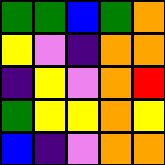[["green", "green", "blue", "green", "orange"], ["yellow", "violet", "indigo", "orange", "orange"], ["indigo", "yellow", "violet", "orange", "red"], ["green", "yellow", "yellow", "orange", "yellow"], ["blue", "indigo", "violet", "orange", "orange"]]